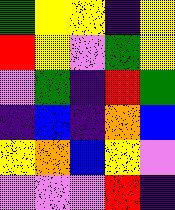[["green", "yellow", "yellow", "indigo", "yellow"], ["red", "yellow", "violet", "green", "yellow"], ["violet", "green", "indigo", "red", "green"], ["indigo", "blue", "indigo", "orange", "blue"], ["yellow", "orange", "blue", "yellow", "violet"], ["violet", "violet", "violet", "red", "indigo"]]